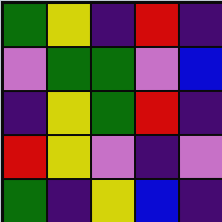[["green", "yellow", "indigo", "red", "indigo"], ["violet", "green", "green", "violet", "blue"], ["indigo", "yellow", "green", "red", "indigo"], ["red", "yellow", "violet", "indigo", "violet"], ["green", "indigo", "yellow", "blue", "indigo"]]